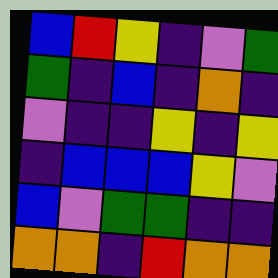[["blue", "red", "yellow", "indigo", "violet", "green"], ["green", "indigo", "blue", "indigo", "orange", "indigo"], ["violet", "indigo", "indigo", "yellow", "indigo", "yellow"], ["indigo", "blue", "blue", "blue", "yellow", "violet"], ["blue", "violet", "green", "green", "indigo", "indigo"], ["orange", "orange", "indigo", "red", "orange", "orange"]]